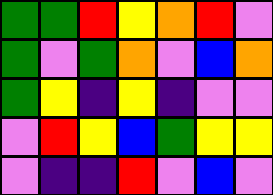[["green", "green", "red", "yellow", "orange", "red", "violet"], ["green", "violet", "green", "orange", "violet", "blue", "orange"], ["green", "yellow", "indigo", "yellow", "indigo", "violet", "violet"], ["violet", "red", "yellow", "blue", "green", "yellow", "yellow"], ["violet", "indigo", "indigo", "red", "violet", "blue", "violet"]]